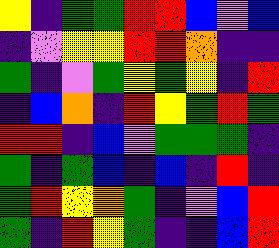[["yellow", "indigo", "green", "green", "red", "red", "blue", "violet", "blue"], ["indigo", "violet", "yellow", "yellow", "red", "red", "orange", "indigo", "indigo"], ["green", "indigo", "violet", "green", "yellow", "green", "yellow", "indigo", "red"], ["indigo", "blue", "orange", "indigo", "red", "yellow", "green", "red", "green"], ["red", "red", "indigo", "blue", "violet", "green", "green", "green", "indigo"], ["green", "indigo", "green", "blue", "indigo", "blue", "indigo", "red", "indigo"], ["green", "red", "yellow", "orange", "green", "indigo", "violet", "blue", "red"], ["green", "indigo", "red", "yellow", "green", "indigo", "indigo", "blue", "red"]]